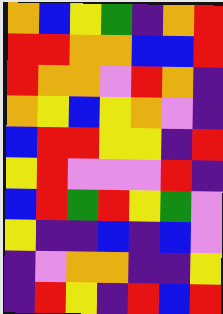[["orange", "blue", "yellow", "green", "indigo", "orange", "red"], ["red", "red", "orange", "orange", "blue", "blue", "red"], ["red", "orange", "orange", "violet", "red", "orange", "indigo"], ["orange", "yellow", "blue", "yellow", "orange", "violet", "indigo"], ["blue", "red", "red", "yellow", "yellow", "indigo", "red"], ["yellow", "red", "violet", "violet", "violet", "red", "indigo"], ["blue", "red", "green", "red", "yellow", "green", "violet"], ["yellow", "indigo", "indigo", "blue", "indigo", "blue", "violet"], ["indigo", "violet", "orange", "orange", "indigo", "indigo", "yellow"], ["indigo", "red", "yellow", "indigo", "red", "blue", "red"]]